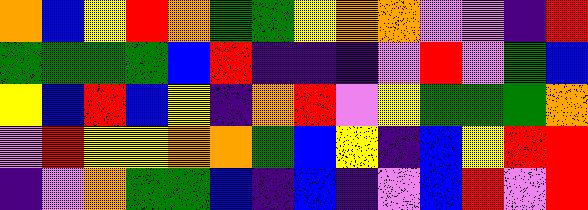[["orange", "blue", "yellow", "red", "orange", "green", "green", "yellow", "orange", "orange", "violet", "violet", "indigo", "red"], ["green", "green", "green", "green", "blue", "red", "indigo", "indigo", "indigo", "violet", "red", "violet", "green", "blue"], ["yellow", "blue", "red", "blue", "yellow", "indigo", "orange", "red", "violet", "yellow", "green", "green", "green", "orange"], ["violet", "red", "yellow", "yellow", "orange", "orange", "green", "blue", "yellow", "indigo", "blue", "yellow", "red", "red"], ["indigo", "violet", "orange", "green", "green", "blue", "indigo", "blue", "indigo", "violet", "blue", "red", "violet", "red"]]